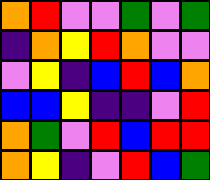[["orange", "red", "violet", "violet", "green", "violet", "green"], ["indigo", "orange", "yellow", "red", "orange", "violet", "violet"], ["violet", "yellow", "indigo", "blue", "red", "blue", "orange"], ["blue", "blue", "yellow", "indigo", "indigo", "violet", "red"], ["orange", "green", "violet", "red", "blue", "red", "red"], ["orange", "yellow", "indigo", "violet", "red", "blue", "green"]]